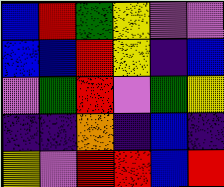[["blue", "red", "green", "yellow", "violet", "violet"], ["blue", "blue", "red", "yellow", "indigo", "blue"], ["violet", "green", "red", "violet", "green", "yellow"], ["indigo", "indigo", "orange", "indigo", "blue", "indigo"], ["yellow", "violet", "red", "red", "blue", "red"]]